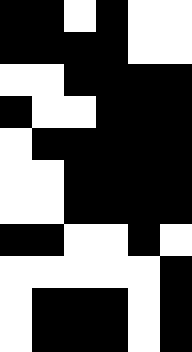[["black", "black", "white", "black", "white", "white"], ["black", "black", "black", "black", "white", "white"], ["white", "white", "black", "black", "black", "black"], ["black", "white", "white", "black", "black", "black"], ["white", "black", "black", "black", "black", "black"], ["white", "white", "black", "black", "black", "black"], ["white", "white", "black", "black", "black", "black"], ["black", "black", "white", "white", "black", "white"], ["white", "white", "white", "white", "white", "black"], ["white", "black", "black", "black", "white", "black"], ["white", "black", "black", "black", "white", "black"]]